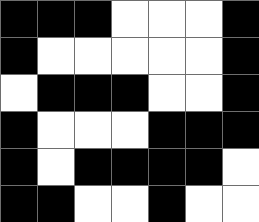[["black", "black", "black", "white", "white", "white", "black"], ["black", "white", "white", "white", "white", "white", "black"], ["white", "black", "black", "black", "white", "white", "black"], ["black", "white", "white", "white", "black", "black", "black"], ["black", "white", "black", "black", "black", "black", "white"], ["black", "black", "white", "white", "black", "white", "white"]]